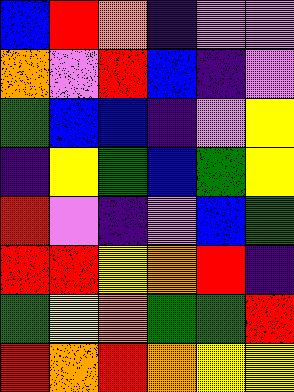[["blue", "red", "orange", "indigo", "violet", "violet"], ["orange", "violet", "red", "blue", "indigo", "violet"], ["green", "blue", "blue", "indigo", "violet", "yellow"], ["indigo", "yellow", "green", "blue", "green", "yellow"], ["red", "violet", "indigo", "violet", "blue", "green"], ["red", "red", "yellow", "orange", "red", "indigo"], ["green", "yellow", "orange", "green", "green", "red"], ["red", "orange", "red", "orange", "yellow", "yellow"]]